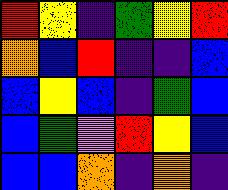[["red", "yellow", "indigo", "green", "yellow", "red"], ["orange", "blue", "red", "indigo", "indigo", "blue"], ["blue", "yellow", "blue", "indigo", "green", "blue"], ["blue", "green", "violet", "red", "yellow", "blue"], ["blue", "blue", "orange", "indigo", "orange", "indigo"]]